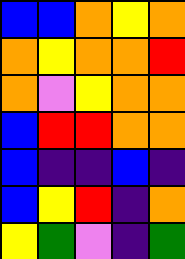[["blue", "blue", "orange", "yellow", "orange"], ["orange", "yellow", "orange", "orange", "red"], ["orange", "violet", "yellow", "orange", "orange"], ["blue", "red", "red", "orange", "orange"], ["blue", "indigo", "indigo", "blue", "indigo"], ["blue", "yellow", "red", "indigo", "orange"], ["yellow", "green", "violet", "indigo", "green"]]